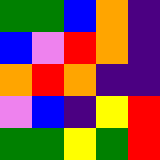[["green", "green", "blue", "orange", "indigo"], ["blue", "violet", "red", "orange", "indigo"], ["orange", "red", "orange", "indigo", "indigo"], ["violet", "blue", "indigo", "yellow", "red"], ["green", "green", "yellow", "green", "red"]]